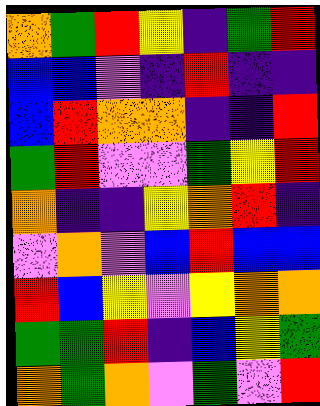[["orange", "green", "red", "yellow", "indigo", "green", "red"], ["blue", "blue", "violet", "indigo", "red", "indigo", "indigo"], ["blue", "red", "orange", "orange", "indigo", "indigo", "red"], ["green", "red", "violet", "violet", "green", "yellow", "red"], ["orange", "indigo", "indigo", "yellow", "orange", "red", "indigo"], ["violet", "orange", "violet", "blue", "red", "blue", "blue"], ["red", "blue", "yellow", "violet", "yellow", "orange", "orange"], ["green", "green", "red", "indigo", "blue", "yellow", "green"], ["orange", "green", "orange", "violet", "green", "violet", "red"]]